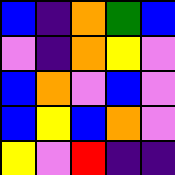[["blue", "indigo", "orange", "green", "blue"], ["violet", "indigo", "orange", "yellow", "violet"], ["blue", "orange", "violet", "blue", "violet"], ["blue", "yellow", "blue", "orange", "violet"], ["yellow", "violet", "red", "indigo", "indigo"]]